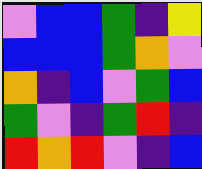[["violet", "blue", "blue", "green", "indigo", "yellow"], ["blue", "blue", "blue", "green", "orange", "violet"], ["orange", "indigo", "blue", "violet", "green", "blue"], ["green", "violet", "indigo", "green", "red", "indigo"], ["red", "orange", "red", "violet", "indigo", "blue"]]